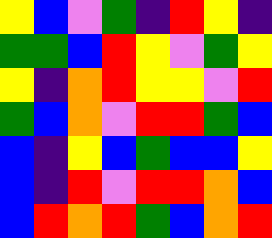[["yellow", "blue", "violet", "green", "indigo", "red", "yellow", "indigo"], ["green", "green", "blue", "red", "yellow", "violet", "green", "yellow"], ["yellow", "indigo", "orange", "red", "yellow", "yellow", "violet", "red"], ["green", "blue", "orange", "violet", "red", "red", "green", "blue"], ["blue", "indigo", "yellow", "blue", "green", "blue", "blue", "yellow"], ["blue", "indigo", "red", "violet", "red", "red", "orange", "blue"], ["blue", "red", "orange", "red", "green", "blue", "orange", "red"]]